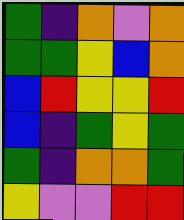[["green", "indigo", "orange", "violet", "orange"], ["green", "green", "yellow", "blue", "orange"], ["blue", "red", "yellow", "yellow", "red"], ["blue", "indigo", "green", "yellow", "green"], ["green", "indigo", "orange", "orange", "green"], ["yellow", "violet", "violet", "red", "red"]]